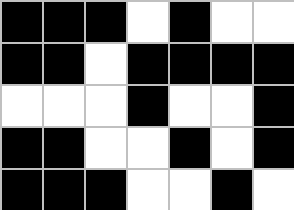[["black", "black", "black", "white", "black", "white", "white"], ["black", "black", "white", "black", "black", "black", "black"], ["white", "white", "white", "black", "white", "white", "black"], ["black", "black", "white", "white", "black", "white", "black"], ["black", "black", "black", "white", "white", "black", "white"]]